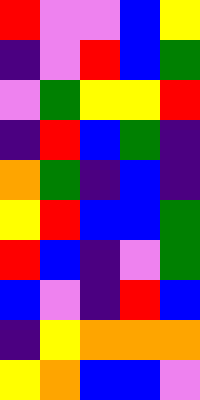[["red", "violet", "violet", "blue", "yellow"], ["indigo", "violet", "red", "blue", "green"], ["violet", "green", "yellow", "yellow", "red"], ["indigo", "red", "blue", "green", "indigo"], ["orange", "green", "indigo", "blue", "indigo"], ["yellow", "red", "blue", "blue", "green"], ["red", "blue", "indigo", "violet", "green"], ["blue", "violet", "indigo", "red", "blue"], ["indigo", "yellow", "orange", "orange", "orange"], ["yellow", "orange", "blue", "blue", "violet"]]